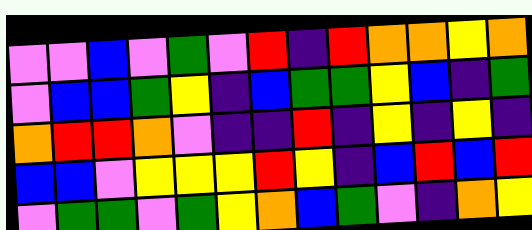[["violet", "violet", "blue", "violet", "green", "violet", "red", "indigo", "red", "orange", "orange", "yellow", "orange"], ["violet", "blue", "blue", "green", "yellow", "indigo", "blue", "green", "green", "yellow", "blue", "indigo", "green"], ["orange", "red", "red", "orange", "violet", "indigo", "indigo", "red", "indigo", "yellow", "indigo", "yellow", "indigo"], ["blue", "blue", "violet", "yellow", "yellow", "yellow", "red", "yellow", "indigo", "blue", "red", "blue", "red"], ["violet", "green", "green", "violet", "green", "yellow", "orange", "blue", "green", "violet", "indigo", "orange", "yellow"]]